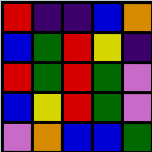[["red", "indigo", "indigo", "blue", "orange"], ["blue", "green", "red", "yellow", "indigo"], ["red", "green", "red", "green", "violet"], ["blue", "yellow", "red", "green", "violet"], ["violet", "orange", "blue", "blue", "green"]]